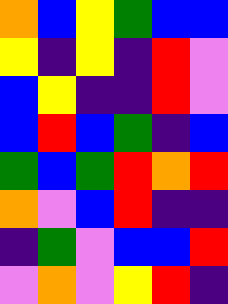[["orange", "blue", "yellow", "green", "blue", "blue"], ["yellow", "indigo", "yellow", "indigo", "red", "violet"], ["blue", "yellow", "indigo", "indigo", "red", "violet"], ["blue", "red", "blue", "green", "indigo", "blue"], ["green", "blue", "green", "red", "orange", "red"], ["orange", "violet", "blue", "red", "indigo", "indigo"], ["indigo", "green", "violet", "blue", "blue", "red"], ["violet", "orange", "violet", "yellow", "red", "indigo"]]